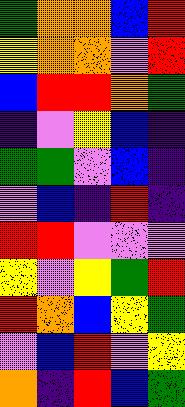[["green", "orange", "orange", "blue", "red"], ["yellow", "orange", "orange", "violet", "red"], ["blue", "red", "red", "orange", "green"], ["indigo", "violet", "yellow", "blue", "indigo"], ["green", "green", "violet", "blue", "indigo"], ["violet", "blue", "indigo", "red", "indigo"], ["red", "red", "violet", "violet", "violet"], ["yellow", "violet", "yellow", "green", "red"], ["red", "orange", "blue", "yellow", "green"], ["violet", "blue", "red", "violet", "yellow"], ["orange", "indigo", "red", "blue", "green"]]